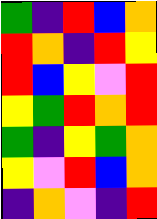[["green", "indigo", "red", "blue", "orange"], ["red", "orange", "indigo", "red", "yellow"], ["red", "blue", "yellow", "violet", "red"], ["yellow", "green", "red", "orange", "red"], ["green", "indigo", "yellow", "green", "orange"], ["yellow", "violet", "red", "blue", "orange"], ["indigo", "orange", "violet", "indigo", "red"]]